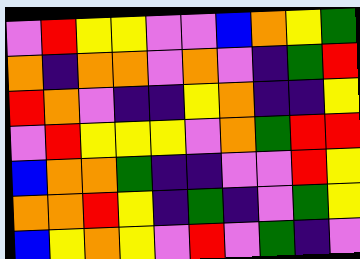[["violet", "red", "yellow", "yellow", "violet", "violet", "blue", "orange", "yellow", "green"], ["orange", "indigo", "orange", "orange", "violet", "orange", "violet", "indigo", "green", "red"], ["red", "orange", "violet", "indigo", "indigo", "yellow", "orange", "indigo", "indigo", "yellow"], ["violet", "red", "yellow", "yellow", "yellow", "violet", "orange", "green", "red", "red"], ["blue", "orange", "orange", "green", "indigo", "indigo", "violet", "violet", "red", "yellow"], ["orange", "orange", "red", "yellow", "indigo", "green", "indigo", "violet", "green", "yellow"], ["blue", "yellow", "orange", "yellow", "violet", "red", "violet", "green", "indigo", "violet"]]